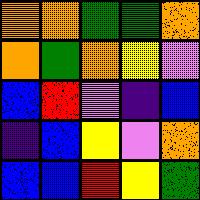[["orange", "orange", "green", "green", "orange"], ["orange", "green", "orange", "yellow", "violet"], ["blue", "red", "violet", "indigo", "blue"], ["indigo", "blue", "yellow", "violet", "orange"], ["blue", "blue", "red", "yellow", "green"]]